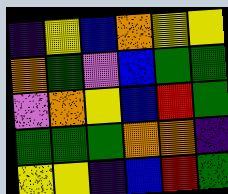[["indigo", "yellow", "blue", "orange", "yellow", "yellow"], ["orange", "green", "violet", "blue", "green", "green"], ["violet", "orange", "yellow", "blue", "red", "green"], ["green", "green", "green", "orange", "orange", "indigo"], ["yellow", "yellow", "indigo", "blue", "red", "green"]]